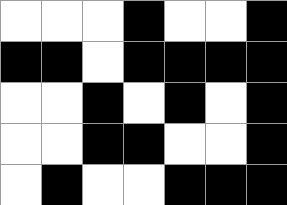[["white", "white", "white", "black", "white", "white", "black"], ["black", "black", "white", "black", "black", "black", "black"], ["white", "white", "black", "white", "black", "white", "black"], ["white", "white", "black", "black", "white", "white", "black"], ["white", "black", "white", "white", "black", "black", "black"]]